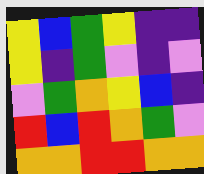[["yellow", "blue", "green", "yellow", "indigo", "indigo"], ["yellow", "indigo", "green", "violet", "indigo", "violet"], ["violet", "green", "orange", "yellow", "blue", "indigo"], ["red", "blue", "red", "orange", "green", "violet"], ["orange", "orange", "red", "red", "orange", "orange"]]